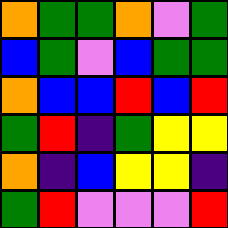[["orange", "green", "green", "orange", "violet", "green"], ["blue", "green", "violet", "blue", "green", "green"], ["orange", "blue", "blue", "red", "blue", "red"], ["green", "red", "indigo", "green", "yellow", "yellow"], ["orange", "indigo", "blue", "yellow", "yellow", "indigo"], ["green", "red", "violet", "violet", "violet", "red"]]